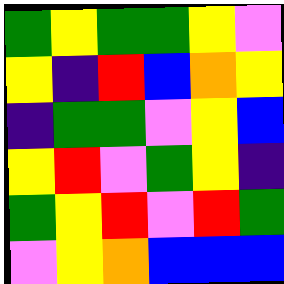[["green", "yellow", "green", "green", "yellow", "violet"], ["yellow", "indigo", "red", "blue", "orange", "yellow"], ["indigo", "green", "green", "violet", "yellow", "blue"], ["yellow", "red", "violet", "green", "yellow", "indigo"], ["green", "yellow", "red", "violet", "red", "green"], ["violet", "yellow", "orange", "blue", "blue", "blue"]]